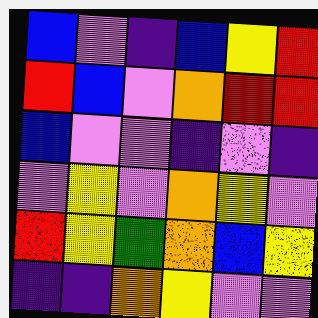[["blue", "violet", "indigo", "blue", "yellow", "red"], ["red", "blue", "violet", "orange", "red", "red"], ["blue", "violet", "violet", "indigo", "violet", "indigo"], ["violet", "yellow", "violet", "orange", "yellow", "violet"], ["red", "yellow", "green", "orange", "blue", "yellow"], ["indigo", "indigo", "orange", "yellow", "violet", "violet"]]